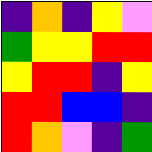[["indigo", "orange", "indigo", "yellow", "violet"], ["green", "yellow", "yellow", "red", "red"], ["yellow", "red", "red", "indigo", "yellow"], ["red", "red", "blue", "blue", "indigo"], ["red", "orange", "violet", "indigo", "green"]]